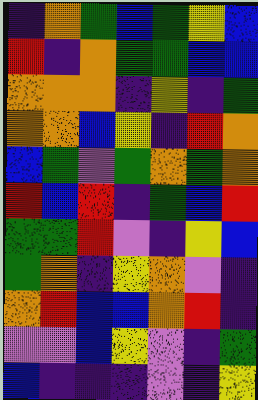[["indigo", "orange", "green", "blue", "green", "yellow", "blue"], ["red", "indigo", "orange", "green", "green", "blue", "blue"], ["orange", "orange", "orange", "indigo", "yellow", "indigo", "green"], ["orange", "orange", "blue", "yellow", "indigo", "red", "orange"], ["blue", "green", "violet", "green", "orange", "green", "orange"], ["red", "blue", "red", "indigo", "green", "blue", "red"], ["green", "green", "red", "violet", "indigo", "yellow", "blue"], ["green", "orange", "indigo", "yellow", "orange", "violet", "indigo"], ["orange", "red", "blue", "blue", "orange", "red", "indigo"], ["violet", "violet", "blue", "yellow", "violet", "indigo", "green"], ["blue", "indigo", "indigo", "indigo", "violet", "indigo", "yellow"]]